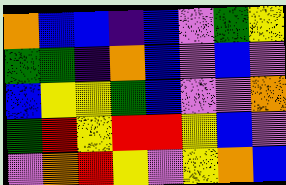[["orange", "blue", "blue", "indigo", "blue", "violet", "green", "yellow"], ["green", "green", "indigo", "orange", "blue", "violet", "blue", "violet"], ["blue", "yellow", "yellow", "green", "blue", "violet", "violet", "orange"], ["green", "red", "yellow", "red", "red", "yellow", "blue", "violet"], ["violet", "orange", "red", "yellow", "violet", "yellow", "orange", "blue"]]